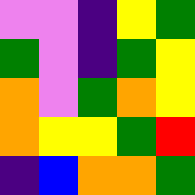[["violet", "violet", "indigo", "yellow", "green"], ["green", "violet", "indigo", "green", "yellow"], ["orange", "violet", "green", "orange", "yellow"], ["orange", "yellow", "yellow", "green", "red"], ["indigo", "blue", "orange", "orange", "green"]]